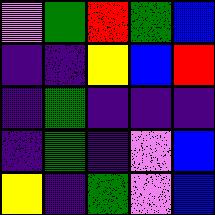[["violet", "green", "red", "green", "blue"], ["indigo", "indigo", "yellow", "blue", "red"], ["indigo", "green", "indigo", "indigo", "indigo"], ["indigo", "green", "indigo", "violet", "blue"], ["yellow", "indigo", "green", "violet", "blue"]]